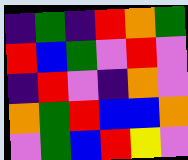[["indigo", "green", "indigo", "red", "orange", "green"], ["red", "blue", "green", "violet", "red", "violet"], ["indigo", "red", "violet", "indigo", "orange", "violet"], ["orange", "green", "red", "blue", "blue", "orange"], ["violet", "green", "blue", "red", "yellow", "violet"]]